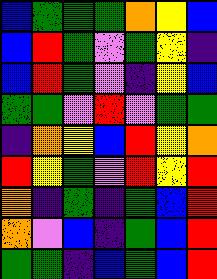[["blue", "green", "green", "green", "orange", "yellow", "blue"], ["blue", "red", "green", "violet", "green", "yellow", "indigo"], ["blue", "red", "green", "violet", "indigo", "yellow", "blue"], ["green", "green", "violet", "red", "violet", "green", "green"], ["indigo", "orange", "yellow", "blue", "red", "yellow", "orange"], ["red", "yellow", "green", "violet", "red", "yellow", "red"], ["orange", "indigo", "green", "indigo", "green", "blue", "red"], ["orange", "violet", "blue", "indigo", "green", "blue", "red"], ["green", "green", "indigo", "blue", "green", "blue", "red"]]